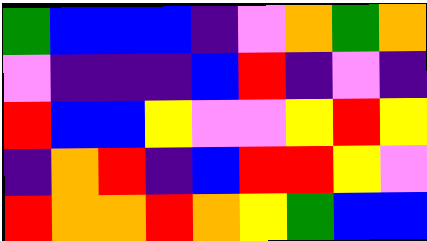[["green", "blue", "blue", "blue", "indigo", "violet", "orange", "green", "orange"], ["violet", "indigo", "indigo", "indigo", "blue", "red", "indigo", "violet", "indigo"], ["red", "blue", "blue", "yellow", "violet", "violet", "yellow", "red", "yellow"], ["indigo", "orange", "red", "indigo", "blue", "red", "red", "yellow", "violet"], ["red", "orange", "orange", "red", "orange", "yellow", "green", "blue", "blue"]]